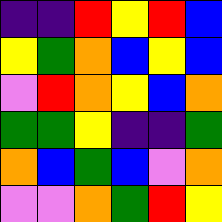[["indigo", "indigo", "red", "yellow", "red", "blue"], ["yellow", "green", "orange", "blue", "yellow", "blue"], ["violet", "red", "orange", "yellow", "blue", "orange"], ["green", "green", "yellow", "indigo", "indigo", "green"], ["orange", "blue", "green", "blue", "violet", "orange"], ["violet", "violet", "orange", "green", "red", "yellow"]]